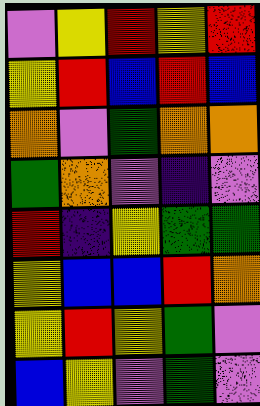[["violet", "yellow", "red", "yellow", "red"], ["yellow", "red", "blue", "red", "blue"], ["orange", "violet", "green", "orange", "orange"], ["green", "orange", "violet", "indigo", "violet"], ["red", "indigo", "yellow", "green", "green"], ["yellow", "blue", "blue", "red", "orange"], ["yellow", "red", "yellow", "green", "violet"], ["blue", "yellow", "violet", "green", "violet"]]